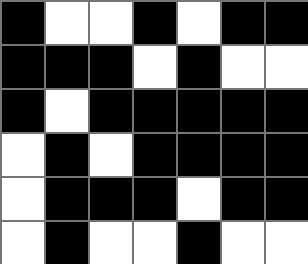[["black", "white", "white", "black", "white", "black", "black"], ["black", "black", "black", "white", "black", "white", "white"], ["black", "white", "black", "black", "black", "black", "black"], ["white", "black", "white", "black", "black", "black", "black"], ["white", "black", "black", "black", "white", "black", "black"], ["white", "black", "white", "white", "black", "white", "white"]]